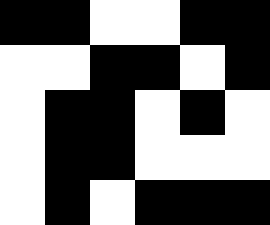[["black", "black", "white", "white", "black", "black"], ["white", "white", "black", "black", "white", "black"], ["white", "black", "black", "white", "black", "white"], ["white", "black", "black", "white", "white", "white"], ["white", "black", "white", "black", "black", "black"]]